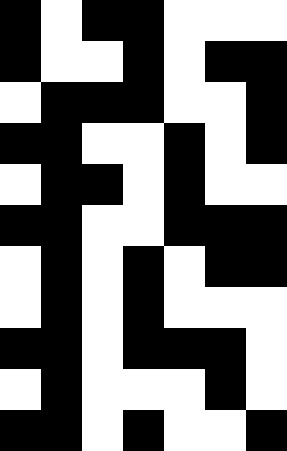[["black", "white", "black", "black", "white", "white", "white"], ["black", "white", "white", "black", "white", "black", "black"], ["white", "black", "black", "black", "white", "white", "black"], ["black", "black", "white", "white", "black", "white", "black"], ["white", "black", "black", "white", "black", "white", "white"], ["black", "black", "white", "white", "black", "black", "black"], ["white", "black", "white", "black", "white", "black", "black"], ["white", "black", "white", "black", "white", "white", "white"], ["black", "black", "white", "black", "black", "black", "white"], ["white", "black", "white", "white", "white", "black", "white"], ["black", "black", "white", "black", "white", "white", "black"]]